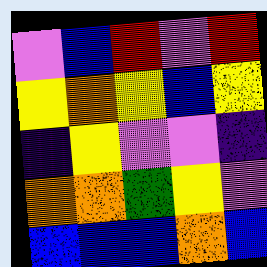[["violet", "blue", "red", "violet", "red"], ["yellow", "orange", "yellow", "blue", "yellow"], ["indigo", "yellow", "violet", "violet", "indigo"], ["orange", "orange", "green", "yellow", "violet"], ["blue", "blue", "blue", "orange", "blue"]]